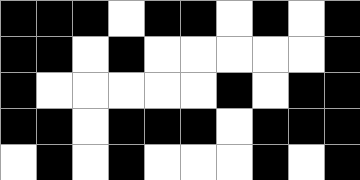[["black", "black", "black", "white", "black", "black", "white", "black", "white", "black"], ["black", "black", "white", "black", "white", "white", "white", "white", "white", "black"], ["black", "white", "white", "white", "white", "white", "black", "white", "black", "black"], ["black", "black", "white", "black", "black", "black", "white", "black", "black", "black"], ["white", "black", "white", "black", "white", "white", "white", "black", "white", "black"]]